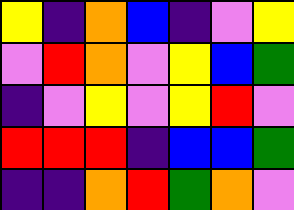[["yellow", "indigo", "orange", "blue", "indigo", "violet", "yellow"], ["violet", "red", "orange", "violet", "yellow", "blue", "green"], ["indigo", "violet", "yellow", "violet", "yellow", "red", "violet"], ["red", "red", "red", "indigo", "blue", "blue", "green"], ["indigo", "indigo", "orange", "red", "green", "orange", "violet"]]